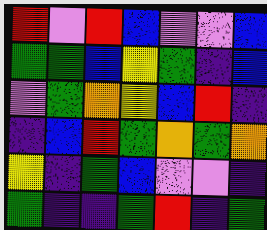[["red", "violet", "red", "blue", "violet", "violet", "blue"], ["green", "green", "blue", "yellow", "green", "indigo", "blue"], ["violet", "green", "orange", "yellow", "blue", "red", "indigo"], ["indigo", "blue", "red", "green", "orange", "green", "orange"], ["yellow", "indigo", "green", "blue", "violet", "violet", "indigo"], ["green", "indigo", "indigo", "green", "red", "indigo", "green"]]